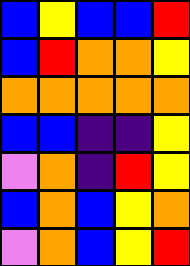[["blue", "yellow", "blue", "blue", "red"], ["blue", "red", "orange", "orange", "yellow"], ["orange", "orange", "orange", "orange", "orange"], ["blue", "blue", "indigo", "indigo", "yellow"], ["violet", "orange", "indigo", "red", "yellow"], ["blue", "orange", "blue", "yellow", "orange"], ["violet", "orange", "blue", "yellow", "red"]]